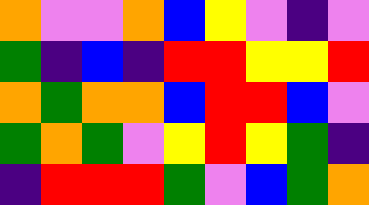[["orange", "violet", "violet", "orange", "blue", "yellow", "violet", "indigo", "violet"], ["green", "indigo", "blue", "indigo", "red", "red", "yellow", "yellow", "red"], ["orange", "green", "orange", "orange", "blue", "red", "red", "blue", "violet"], ["green", "orange", "green", "violet", "yellow", "red", "yellow", "green", "indigo"], ["indigo", "red", "red", "red", "green", "violet", "blue", "green", "orange"]]